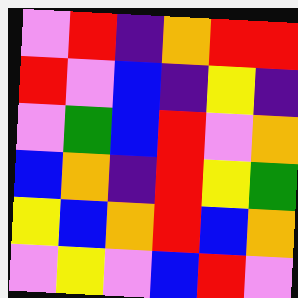[["violet", "red", "indigo", "orange", "red", "red"], ["red", "violet", "blue", "indigo", "yellow", "indigo"], ["violet", "green", "blue", "red", "violet", "orange"], ["blue", "orange", "indigo", "red", "yellow", "green"], ["yellow", "blue", "orange", "red", "blue", "orange"], ["violet", "yellow", "violet", "blue", "red", "violet"]]